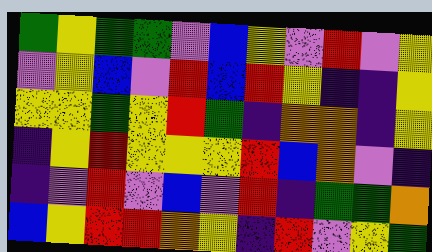[["green", "yellow", "green", "green", "violet", "blue", "yellow", "violet", "red", "violet", "yellow"], ["violet", "yellow", "blue", "violet", "red", "blue", "red", "yellow", "indigo", "indigo", "yellow"], ["yellow", "yellow", "green", "yellow", "red", "green", "indigo", "orange", "orange", "indigo", "yellow"], ["indigo", "yellow", "red", "yellow", "yellow", "yellow", "red", "blue", "orange", "violet", "indigo"], ["indigo", "violet", "red", "violet", "blue", "violet", "red", "indigo", "green", "green", "orange"], ["blue", "yellow", "red", "red", "orange", "yellow", "indigo", "red", "violet", "yellow", "green"]]